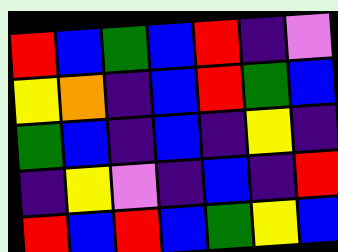[["red", "blue", "green", "blue", "red", "indigo", "violet"], ["yellow", "orange", "indigo", "blue", "red", "green", "blue"], ["green", "blue", "indigo", "blue", "indigo", "yellow", "indigo"], ["indigo", "yellow", "violet", "indigo", "blue", "indigo", "red"], ["red", "blue", "red", "blue", "green", "yellow", "blue"]]